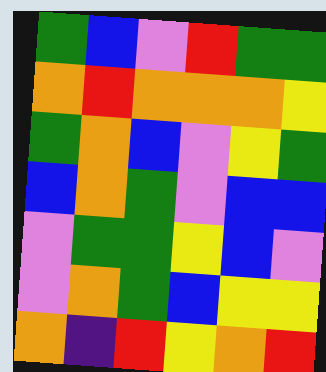[["green", "blue", "violet", "red", "green", "green"], ["orange", "red", "orange", "orange", "orange", "yellow"], ["green", "orange", "blue", "violet", "yellow", "green"], ["blue", "orange", "green", "violet", "blue", "blue"], ["violet", "green", "green", "yellow", "blue", "violet"], ["violet", "orange", "green", "blue", "yellow", "yellow"], ["orange", "indigo", "red", "yellow", "orange", "red"]]